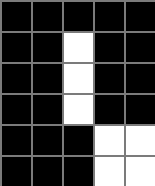[["black", "black", "black", "black", "black"], ["black", "black", "white", "black", "black"], ["black", "black", "white", "black", "black"], ["black", "black", "white", "black", "black"], ["black", "black", "black", "white", "white"], ["black", "black", "black", "white", "white"]]